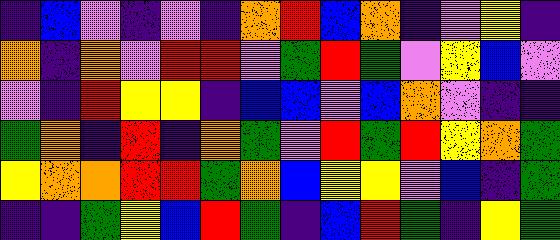[["indigo", "blue", "violet", "indigo", "violet", "indigo", "orange", "red", "blue", "orange", "indigo", "violet", "yellow", "indigo"], ["orange", "indigo", "orange", "violet", "red", "red", "violet", "green", "red", "green", "violet", "yellow", "blue", "violet"], ["violet", "indigo", "red", "yellow", "yellow", "indigo", "blue", "blue", "violet", "blue", "orange", "violet", "indigo", "indigo"], ["green", "orange", "indigo", "red", "indigo", "orange", "green", "violet", "red", "green", "red", "yellow", "orange", "green"], ["yellow", "orange", "orange", "red", "red", "green", "orange", "blue", "yellow", "yellow", "violet", "blue", "indigo", "green"], ["indigo", "indigo", "green", "yellow", "blue", "red", "green", "indigo", "blue", "red", "green", "indigo", "yellow", "green"]]